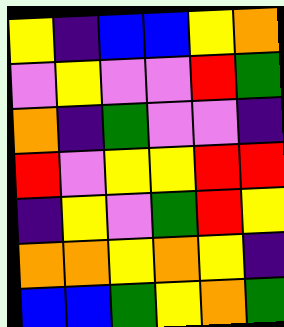[["yellow", "indigo", "blue", "blue", "yellow", "orange"], ["violet", "yellow", "violet", "violet", "red", "green"], ["orange", "indigo", "green", "violet", "violet", "indigo"], ["red", "violet", "yellow", "yellow", "red", "red"], ["indigo", "yellow", "violet", "green", "red", "yellow"], ["orange", "orange", "yellow", "orange", "yellow", "indigo"], ["blue", "blue", "green", "yellow", "orange", "green"]]